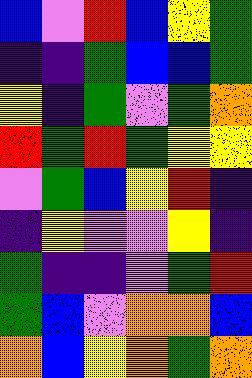[["blue", "violet", "red", "blue", "yellow", "green"], ["indigo", "indigo", "green", "blue", "blue", "green"], ["yellow", "indigo", "green", "violet", "green", "orange"], ["red", "green", "red", "green", "yellow", "yellow"], ["violet", "green", "blue", "yellow", "red", "indigo"], ["indigo", "yellow", "violet", "violet", "yellow", "indigo"], ["green", "indigo", "indigo", "violet", "green", "red"], ["green", "blue", "violet", "orange", "orange", "blue"], ["orange", "blue", "yellow", "orange", "green", "orange"]]